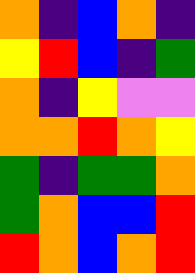[["orange", "indigo", "blue", "orange", "indigo"], ["yellow", "red", "blue", "indigo", "green"], ["orange", "indigo", "yellow", "violet", "violet"], ["orange", "orange", "red", "orange", "yellow"], ["green", "indigo", "green", "green", "orange"], ["green", "orange", "blue", "blue", "red"], ["red", "orange", "blue", "orange", "red"]]